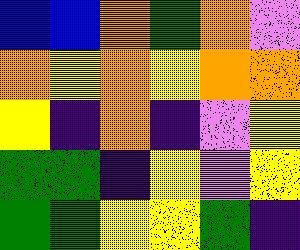[["blue", "blue", "orange", "green", "orange", "violet"], ["orange", "yellow", "orange", "yellow", "orange", "orange"], ["yellow", "indigo", "orange", "indigo", "violet", "yellow"], ["green", "green", "indigo", "yellow", "violet", "yellow"], ["green", "green", "yellow", "yellow", "green", "indigo"]]